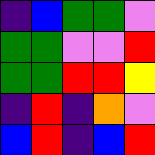[["indigo", "blue", "green", "green", "violet"], ["green", "green", "violet", "violet", "red"], ["green", "green", "red", "red", "yellow"], ["indigo", "red", "indigo", "orange", "violet"], ["blue", "red", "indigo", "blue", "red"]]